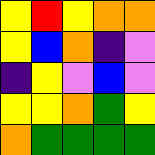[["yellow", "red", "yellow", "orange", "orange"], ["yellow", "blue", "orange", "indigo", "violet"], ["indigo", "yellow", "violet", "blue", "violet"], ["yellow", "yellow", "orange", "green", "yellow"], ["orange", "green", "green", "green", "green"]]